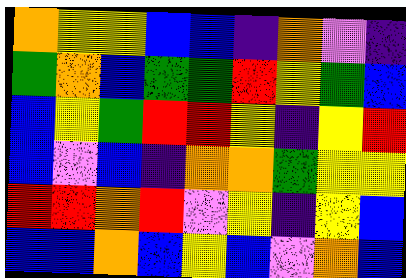[["orange", "yellow", "yellow", "blue", "blue", "indigo", "orange", "violet", "indigo"], ["green", "orange", "blue", "green", "green", "red", "yellow", "green", "blue"], ["blue", "yellow", "green", "red", "red", "yellow", "indigo", "yellow", "red"], ["blue", "violet", "blue", "indigo", "orange", "orange", "green", "yellow", "yellow"], ["red", "red", "orange", "red", "violet", "yellow", "indigo", "yellow", "blue"], ["blue", "blue", "orange", "blue", "yellow", "blue", "violet", "orange", "blue"]]